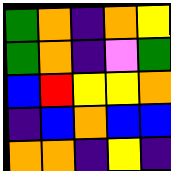[["green", "orange", "indigo", "orange", "yellow"], ["green", "orange", "indigo", "violet", "green"], ["blue", "red", "yellow", "yellow", "orange"], ["indigo", "blue", "orange", "blue", "blue"], ["orange", "orange", "indigo", "yellow", "indigo"]]